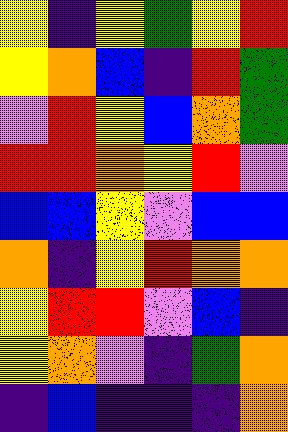[["yellow", "indigo", "yellow", "green", "yellow", "red"], ["yellow", "orange", "blue", "indigo", "red", "green"], ["violet", "red", "yellow", "blue", "orange", "green"], ["red", "red", "orange", "yellow", "red", "violet"], ["blue", "blue", "yellow", "violet", "blue", "blue"], ["orange", "indigo", "yellow", "red", "orange", "orange"], ["yellow", "red", "red", "violet", "blue", "indigo"], ["yellow", "orange", "violet", "indigo", "green", "orange"], ["indigo", "blue", "indigo", "indigo", "indigo", "orange"]]